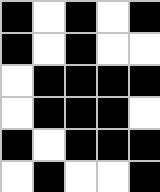[["black", "white", "black", "white", "black"], ["black", "white", "black", "white", "white"], ["white", "black", "black", "black", "black"], ["white", "black", "black", "black", "white"], ["black", "white", "black", "black", "black"], ["white", "black", "white", "white", "black"]]